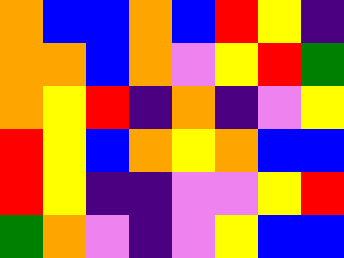[["orange", "blue", "blue", "orange", "blue", "red", "yellow", "indigo"], ["orange", "orange", "blue", "orange", "violet", "yellow", "red", "green"], ["orange", "yellow", "red", "indigo", "orange", "indigo", "violet", "yellow"], ["red", "yellow", "blue", "orange", "yellow", "orange", "blue", "blue"], ["red", "yellow", "indigo", "indigo", "violet", "violet", "yellow", "red"], ["green", "orange", "violet", "indigo", "violet", "yellow", "blue", "blue"]]